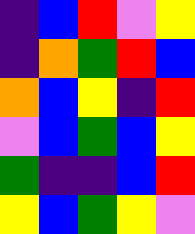[["indigo", "blue", "red", "violet", "yellow"], ["indigo", "orange", "green", "red", "blue"], ["orange", "blue", "yellow", "indigo", "red"], ["violet", "blue", "green", "blue", "yellow"], ["green", "indigo", "indigo", "blue", "red"], ["yellow", "blue", "green", "yellow", "violet"]]